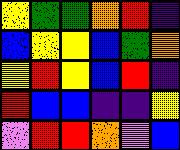[["yellow", "green", "green", "orange", "red", "indigo"], ["blue", "yellow", "yellow", "blue", "green", "orange"], ["yellow", "red", "yellow", "blue", "red", "indigo"], ["red", "blue", "blue", "indigo", "indigo", "yellow"], ["violet", "red", "red", "orange", "violet", "blue"]]